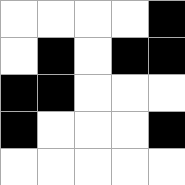[["white", "white", "white", "white", "black"], ["white", "black", "white", "black", "black"], ["black", "black", "white", "white", "white"], ["black", "white", "white", "white", "black"], ["white", "white", "white", "white", "white"]]